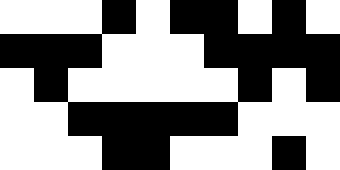[["white", "white", "white", "black", "white", "black", "black", "white", "black", "white"], ["black", "black", "black", "white", "white", "white", "black", "black", "black", "black"], ["white", "black", "white", "white", "white", "white", "white", "black", "white", "black"], ["white", "white", "black", "black", "black", "black", "black", "white", "white", "white"], ["white", "white", "white", "black", "black", "white", "white", "white", "black", "white"]]